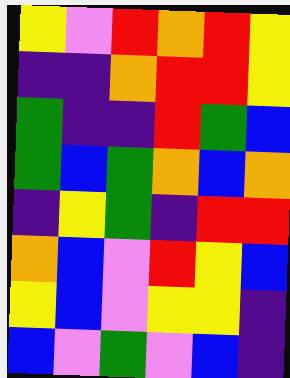[["yellow", "violet", "red", "orange", "red", "yellow"], ["indigo", "indigo", "orange", "red", "red", "yellow"], ["green", "indigo", "indigo", "red", "green", "blue"], ["green", "blue", "green", "orange", "blue", "orange"], ["indigo", "yellow", "green", "indigo", "red", "red"], ["orange", "blue", "violet", "red", "yellow", "blue"], ["yellow", "blue", "violet", "yellow", "yellow", "indigo"], ["blue", "violet", "green", "violet", "blue", "indigo"]]